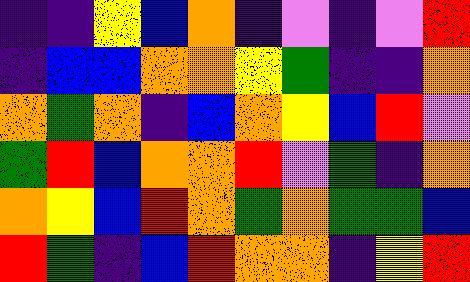[["indigo", "indigo", "yellow", "blue", "orange", "indigo", "violet", "indigo", "violet", "red"], ["indigo", "blue", "blue", "orange", "orange", "yellow", "green", "indigo", "indigo", "orange"], ["orange", "green", "orange", "indigo", "blue", "orange", "yellow", "blue", "red", "violet"], ["green", "red", "blue", "orange", "orange", "red", "violet", "green", "indigo", "orange"], ["orange", "yellow", "blue", "red", "orange", "green", "orange", "green", "green", "blue"], ["red", "green", "indigo", "blue", "red", "orange", "orange", "indigo", "yellow", "red"]]